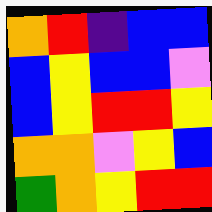[["orange", "red", "indigo", "blue", "blue"], ["blue", "yellow", "blue", "blue", "violet"], ["blue", "yellow", "red", "red", "yellow"], ["orange", "orange", "violet", "yellow", "blue"], ["green", "orange", "yellow", "red", "red"]]